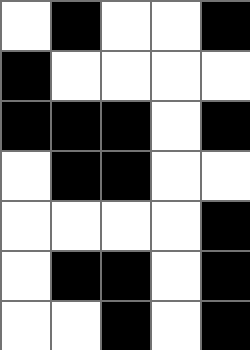[["white", "black", "white", "white", "black"], ["black", "white", "white", "white", "white"], ["black", "black", "black", "white", "black"], ["white", "black", "black", "white", "white"], ["white", "white", "white", "white", "black"], ["white", "black", "black", "white", "black"], ["white", "white", "black", "white", "black"]]